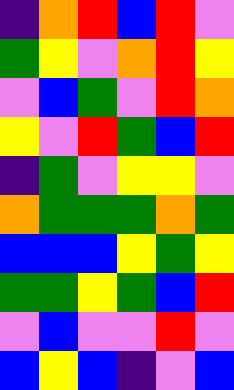[["indigo", "orange", "red", "blue", "red", "violet"], ["green", "yellow", "violet", "orange", "red", "yellow"], ["violet", "blue", "green", "violet", "red", "orange"], ["yellow", "violet", "red", "green", "blue", "red"], ["indigo", "green", "violet", "yellow", "yellow", "violet"], ["orange", "green", "green", "green", "orange", "green"], ["blue", "blue", "blue", "yellow", "green", "yellow"], ["green", "green", "yellow", "green", "blue", "red"], ["violet", "blue", "violet", "violet", "red", "violet"], ["blue", "yellow", "blue", "indigo", "violet", "blue"]]